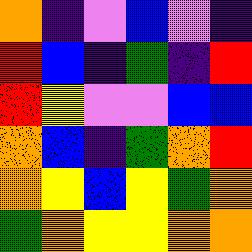[["orange", "indigo", "violet", "blue", "violet", "indigo"], ["red", "blue", "indigo", "green", "indigo", "red"], ["red", "yellow", "violet", "violet", "blue", "blue"], ["orange", "blue", "indigo", "green", "orange", "red"], ["orange", "yellow", "blue", "yellow", "green", "orange"], ["green", "orange", "yellow", "yellow", "orange", "orange"]]